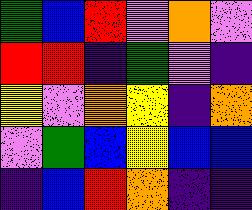[["green", "blue", "red", "violet", "orange", "violet"], ["red", "red", "indigo", "green", "violet", "indigo"], ["yellow", "violet", "orange", "yellow", "indigo", "orange"], ["violet", "green", "blue", "yellow", "blue", "blue"], ["indigo", "blue", "red", "orange", "indigo", "indigo"]]